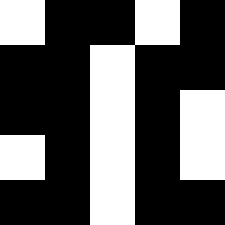[["white", "black", "black", "white", "black"], ["black", "black", "white", "black", "black"], ["black", "black", "white", "black", "white"], ["white", "black", "white", "black", "white"], ["black", "black", "white", "black", "black"]]